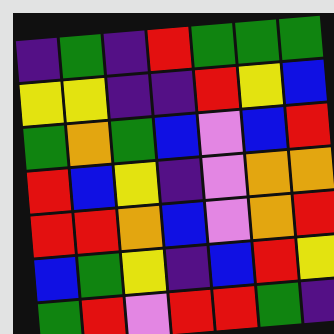[["indigo", "green", "indigo", "red", "green", "green", "green"], ["yellow", "yellow", "indigo", "indigo", "red", "yellow", "blue"], ["green", "orange", "green", "blue", "violet", "blue", "red"], ["red", "blue", "yellow", "indigo", "violet", "orange", "orange"], ["red", "red", "orange", "blue", "violet", "orange", "red"], ["blue", "green", "yellow", "indigo", "blue", "red", "yellow"], ["green", "red", "violet", "red", "red", "green", "indigo"]]